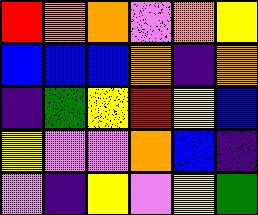[["red", "orange", "orange", "violet", "orange", "yellow"], ["blue", "blue", "blue", "orange", "indigo", "orange"], ["indigo", "green", "yellow", "red", "yellow", "blue"], ["yellow", "violet", "violet", "orange", "blue", "indigo"], ["violet", "indigo", "yellow", "violet", "yellow", "green"]]